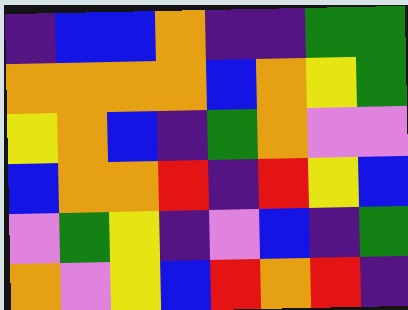[["indigo", "blue", "blue", "orange", "indigo", "indigo", "green", "green"], ["orange", "orange", "orange", "orange", "blue", "orange", "yellow", "green"], ["yellow", "orange", "blue", "indigo", "green", "orange", "violet", "violet"], ["blue", "orange", "orange", "red", "indigo", "red", "yellow", "blue"], ["violet", "green", "yellow", "indigo", "violet", "blue", "indigo", "green"], ["orange", "violet", "yellow", "blue", "red", "orange", "red", "indigo"]]